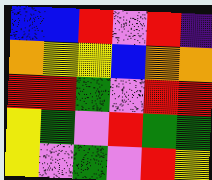[["blue", "blue", "red", "violet", "red", "indigo"], ["orange", "yellow", "yellow", "blue", "orange", "orange"], ["red", "red", "green", "violet", "red", "red"], ["yellow", "green", "violet", "red", "green", "green"], ["yellow", "violet", "green", "violet", "red", "yellow"]]